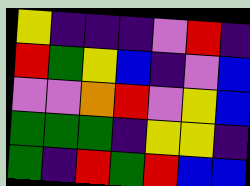[["yellow", "indigo", "indigo", "indigo", "violet", "red", "indigo"], ["red", "green", "yellow", "blue", "indigo", "violet", "blue"], ["violet", "violet", "orange", "red", "violet", "yellow", "blue"], ["green", "green", "green", "indigo", "yellow", "yellow", "indigo"], ["green", "indigo", "red", "green", "red", "blue", "blue"]]